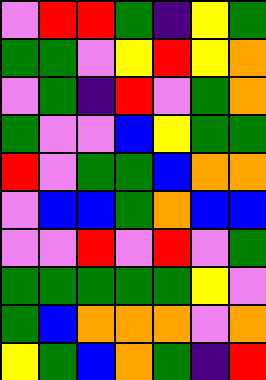[["violet", "red", "red", "green", "indigo", "yellow", "green"], ["green", "green", "violet", "yellow", "red", "yellow", "orange"], ["violet", "green", "indigo", "red", "violet", "green", "orange"], ["green", "violet", "violet", "blue", "yellow", "green", "green"], ["red", "violet", "green", "green", "blue", "orange", "orange"], ["violet", "blue", "blue", "green", "orange", "blue", "blue"], ["violet", "violet", "red", "violet", "red", "violet", "green"], ["green", "green", "green", "green", "green", "yellow", "violet"], ["green", "blue", "orange", "orange", "orange", "violet", "orange"], ["yellow", "green", "blue", "orange", "green", "indigo", "red"]]